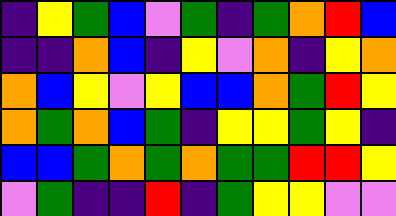[["indigo", "yellow", "green", "blue", "violet", "green", "indigo", "green", "orange", "red", "blue"], ["indigo", "indigo", "orange", "blue", "indigo", "yellow", "violet", "orange", "indigo", "yellow", "orange"], ["orange", "blue", "yellow", "violet", "yellow", "blue", "blue", "orange", "green", "red", "yellow"], ["orange", "green", "orange", "blue", "green", "indigo", "yellow", "yellow", "green", "yellow", "indigo"], ["blue", "blue", "green", "orange", "green", "orange", "green", "green", "red", "red", "yellow"], ["violet", "green", "indigo", "indigo", "red", "indigo", "green", "yellow", "yellow", "violet", "violet"]]